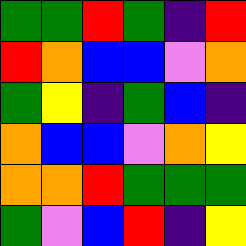[["green", "green", "red", "green", "indigo", "red"], ["red", "orange", "blue", "blue", "violet", "orange"], ["green", "yellow", "indigo", "green", "blue", "indigo"], ["orange", "blue", "blue", "violet", "orange", "yellow"], ["orange", "orange", "red", "green", "green", "green"], ["green", "violet", "blue", "red", "indigo", "yellow"]]